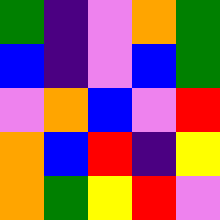[["green", "indigo", "violet", "orange", "green"], ["blue", "indigo", "violet", "blue", "green"], ["violet", "orange", "blue", "violet", "red"], ["orange", "blue", "red", "indigo", "yellow"], ["orange", "green", "yellow", "red", "violet"]]